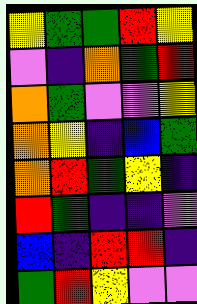[["yellow", "green", "green", "red", "yellow"], ["violet", "indigo", "orange", "green", "red"], ["orange", "green", "violet", "violet", "yellow"], ["orange", "yellow", "indigo", "blue", "green"], ["orange", "red", "green", "yellow", "indigo"], ["red", "green", "indigo", "indigo", "violet"], ["blue", "indigo", "red", "red", "indigo"], ["green", "red", "yellow", "violet", "violet"]]